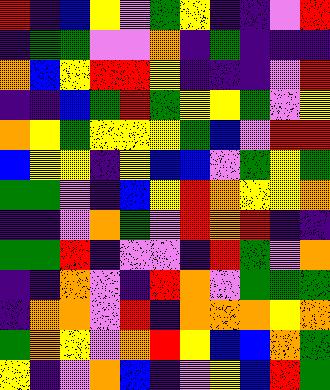[["red", "indigo", "blue", "yellow", "violet", "green", "yellow", "indigo", "indigo", "violet", "red"], ["indigo", "green", "green", "violet", "violet", "orange", "indigo", "green", "indigo", "indigo", "indigo"], ["orange", "blue", "yellow", "red", "red", "yellow", "indigo", "indigo", "indigo", "violet", "red"], ["indigo", "indigo", "blue", "green", "red", "green", "yellow", "yellow", "green", "violet", "yellow"], ["orange", "yellow", "green", "yellow", "yellow", "yellow", "green", "blue", "violet", "red", "red"], ["blue", "yellow", "yellow", "indigo", "yellow", "blue", "blue", "violet", "green", "yellow", "green"], ["green", "green", "violet", "indigo", "blue", "yellow", "red", "orange", "yellow", "yellow", "orange"], ["indigo", "indigo", "violet", "orange", "green", "violet", "red", "orange", "red", "indigo", "indigo"], ["green", "green", "red", "indigo", "violet", "violet", "indigo", "red", "green", "violet", "orange"], ["indigo", "indigo", "orange", "violet", "indigo", "red", "orange", "violet", "green", "green", "green"], ["indigo", "orange", "orange", "violet", "red", "indigo", "orange", "orange", "orange", "yellow", "orange"], ["green", "orange", "yellow", "violet", "orange", "red", "yellow", "blue", "blue", "orange", "green"], ["yellow", "indigo", "violet", "orange", "blue", "indigo", "violet", "yellow", "blue", "red", "green"]]